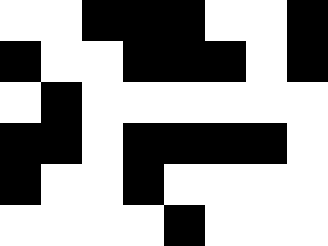[["white", "white", "black", "black", "black", "white", "white", "black"], ["black", "white", "white", "black", "black", "black", "white", "black"], ["white", "black", "white", "white", "white", "white", "white", "white"], ["black", "black", "white", "black", "black", "black", "black", "white"], ["black", "white", "white", "black", "white", "white", "white", "white"], ["white", "white", "white", "white", "black", "white", "white", "white"]]